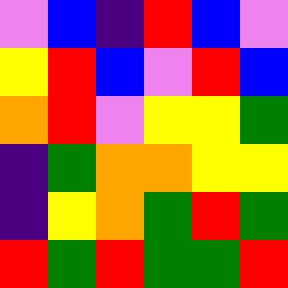[["violet", "blue", "indigo", "red", "blue", "violet"], ["yellow", "red", "blue", "violet", "red", "blue"], ["orange", "red", "violet", "yellow", "yellow", "green"], ["indigo", "green", "orange", "orange", "yellow", "yellow"], ["indigo", "yellow", "orange", "green", "red", "green"], ["red", "green", "red", "green", "green", "red"]]